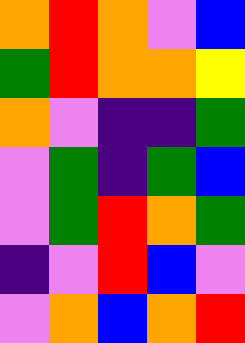[["orange", "red", "orange", "violet", "blue"], ["green", "red", "orange", "orange", "yellow"], ["orange", "violet", "indigo", "indigo", "green"], ["violet", "green", "indigo", "green", "blue"], ["violet", "green", "red", "orange", "green"], ["indigo", "violet", "red", "blue", "violet"], ["violet", "orange", "blue", "orange", "red"]]